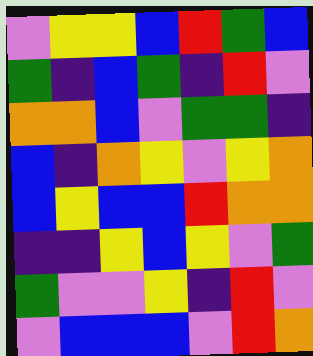[["violet", "yellow", "yellow", "blue", "red", "green", "blue"], ["green", "indigo", "blue", "green", "indigo", "red", "violet"], ["orange", "orange", "blue", "violet", "green", "green", "indigo"], ["blue", "indigo", "orange", "yellow", "violet", "yellow", "orange"], ["blue", "yellow", "blue", "blue", "red", "orange", "orange"], ["indigo", "indigo", "yellow", "blue", "yellow", "violet", "green"], ["green", "violet", "violet", "yellow", "indigo", "red", "violet"], ["violet", "blue", "blue", "blue", "violet", "red", "orange"]]